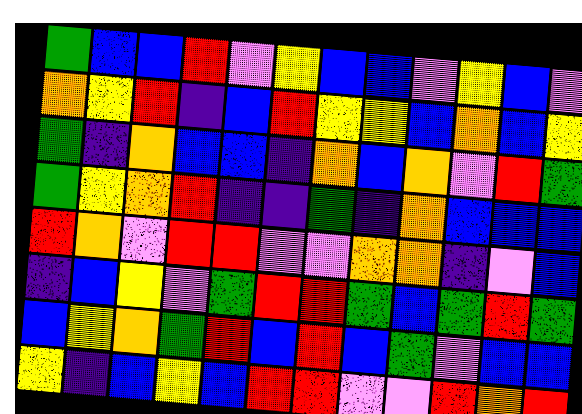[["green", "blue", "blue", "red", "violet", "yellow", "blue", "blue", "violet", "yellow", "blue", "violet"], ["orange", "yellow", "red", "indigo", "blue", "red", "yellow", "yellow", "blue", "orange", "blue", "yellow"], ["green", "indigo", "orange", "blue", "blue", "indigo", "orange", "blue", "orange", "violet", "red", "green"], ["green", "yellow", "orange", "red", "indigo", "indigo", "green", "indigo", "orange", "blue", "blue", "blue"], ["red", "orange", "violet", "red", "red", "violet", "violet", "orange", "orange", "indigo", "violet", "blue"], ["indigo", "blue", "yellow", "violet", "green", "red", "red", "green", "blue", "green", "red", "green"], ["blue", "yellow", "orange", "green", "red", "blue", "red", "blue", "green", "violet", "blue", "blue"], ["yellow", "indigo", "blue", "yellow", "blue", "red", "red", "violet", "violet", "red", "orange", "red"]]